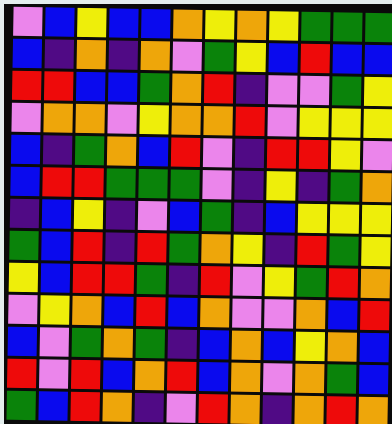[["violet", "blue", "yellow", "blue", "blue", "orange", "yellow", "orange", "yellow", "green", "green", "green"], ["blue", "indigo", "orange", "indigo", "orange", "violet", "green", "yellow", "blue", "red", "blue", "blue"], ["red", "red", "blue", "blue", "green", "orange", "red", "indigo", "violet", "violet", "green", "yellow"], ["violet", "orange", "orange", "violet", "yellow", "orange", "orange", "red", "violet", "yellow", "yellow", "yellow"], ["blue", "indigo", "green", "orange", "blue", "red", "violet", "indigo", "red", "red", "yellow", "violet"], ["blue", "red", "red", "green", "green", "green", "violet", "indigo", "yellow", "indigo", "green", "orange"], ["indigo", "blue", "yellow", "indigo", "violet", "blue", "green", "indigo", "blue", "yellow", "yellow", "yellow"], ["green", "blue", "red", "indigo", "red", "green", "orange", "yellow", "indigo", "red", "green", "yellow"], ["yellow", "blue", "red", "red", "green", "indigo", "red", "violet", "yellow", "green", "red", "orange"], ["violet", "yellow", "orange", "blue", "red", "blue", "orange", "violet", "violet", "orange", "blue", "red"], ["blue", "violet", "green", "orange", "green", "indigo", "blue", "orange", "blue", "yellow", "orange", "blue"], ["red", "violet", "red", "blue", "orange", "red", "blue", "orange", "violet", "orange", "green", "blue"], ["green", "blue", "red", "orange", "indigo", "violet", "red", "orange", "indigo", "orange", "red", "orange"]]